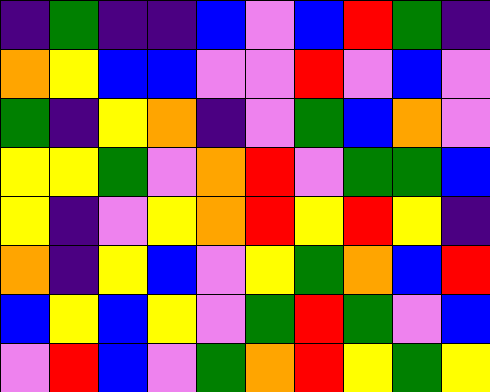[["indigo", "green", "indigo", "indigo", "blue", "violet", "blue", "red", "green", "indigo"], ["orange", "yellow", "blue", "blue", "violet", "violet", "red", "violet", "blue", "violet"], ["green", "indigo", "yellow", "orange", "indigo", "violet", "green", "blue", "orange", "violet"], ["yellow", "yellow", "green", "violet", "orange", "red", "violet", "green", "green", "blue"], ["yellow", "indigo", "violet", "yellow", "orange", "red", "yellow", "red", "yellow", "indigo"], ["orange", "indigo", "yellow", "blue", "violet", "yellow", "green", "orange", "blue", "red"], ["blue", "yellow", "blue", "yellow", "violet", "green", "red", "green", "violet", "blue"], ["violet", "red", "blue", "violet", "green", "orange", "red", "yellow", "green", "yellow"]]